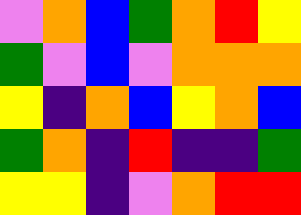[["violet", "orange", "blue", "green", "orange", "red", "yellow"], ["green", "violet", "blue", "violet", "orange", "orange", "orange"], ["yellow", "indigo", "orange", "blue", "yellow", "orange", "blue"], ["green", "orange", "indigo", "red", "indigo", "indigo", "green"], ["yellow", "yellow", "indigo", "violet", "orange", "red", "red"]]